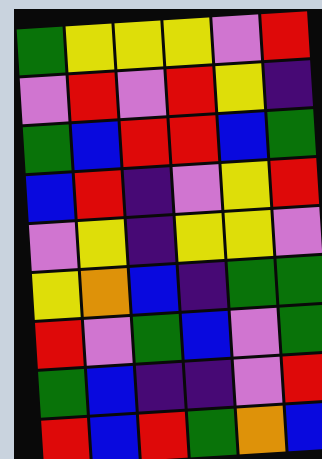[["green", "yellow", "yellow", "yellow", "violet", "red"], ["violet", "red", "violet", "red", "yellow", "indigo"], ["green", "blue", "red", "red", "blue", "green"], ["blue", "red", "indigo", "violet", "yellow", "red"], ["violet", "yellow", "indigo", "yellow", "yellow", "violet"], ["yellow", "orange", "blue", "indigo", "green", "green"], ["red", "violet", "green", "blue", "violet", "green"], ["green", "blue", "indigo", "indigo", "violet", "red"], ["red", "blue", "red", "green", "orange", "blue"]]